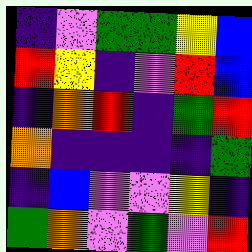[["indigo", "violet", "green", "green", "yellow", "blue"], ["red", "yellow", "indigo", "violet", "red", "blue"], ["indigo", "orange", "red", "indigo", "green", "red"], ["orange", "indigo", "indigo", "indigo", "indigo", "green"], ["indigo", "blue", "violet", "violet", "yellow", "indigo"], ["green", "orange", "violet", "green", "violet", "red"]]